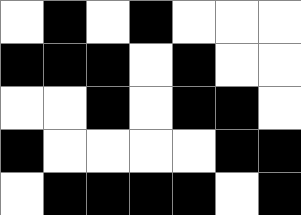[["white", "black", "white", "black", "white", "white", "white"], ["black", "black", "black", "white", "black", "white", "white"], ["white", "white", "black", "white", "black", "black", "white"], ["black", "white", "white", "white", "white", "black", "black"], ["white", "black", "black", "black", "black", "white", "black"]]